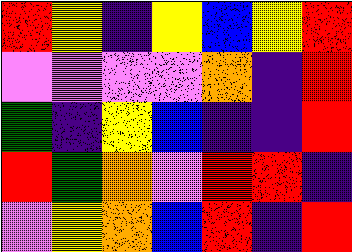[["red", "yellow", "indigo", "yellow", "blue", "yellow", "red"], ["violet", "violet", "violet", "violet", "orange", "indigo", "red"], ["green", "indigo", "yellow", "blue", "indigo", "indigo", "red"], ["red", "green", "orange", "violet", "red", "red", "indigo"], ["violet", "yellow", "orange", "blue", "red", "indigo", "red"]]